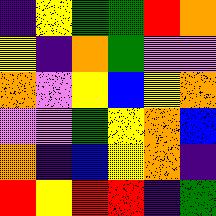[["indigo", "yellow", "green", "green", "red", "orange"], ["yellow", "indigo", "orange", "green", "violet", "violet"], ["orange", "violet", "yellow", "blue", "yellow", "orange"], ["violet", "violet", "green", "yellow", "orange", "blue"], ["orange", "indigo", "blue", "yellow", "orange", "indigo"], ["red", "yellow", "red", "red", "indigo", "green"]]